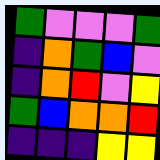[["green", "violet", "violet", "violet", "green"], ["indigo", "orange", "green", "blue", "violet"], ["indigo", "orange", "red", "violet", "yellow"], ["green", "blue", "orange", "orange", "red"], ["indigo", "indigo", "indigo", "yellow", "yellow"]]